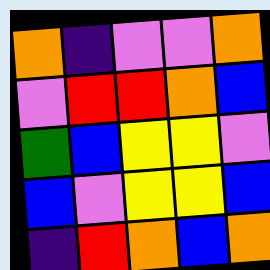[["orange", "indigo", "violet", "violet", "orange"], ["violet", "red", "red", "orange", "blue"], ["green", "blue", "yellow", "yellow", "violet"], ["blue", "violet", "yellow", "yellow", "blue"], ["indigo", "red", "orange", "blue", "orange"]]